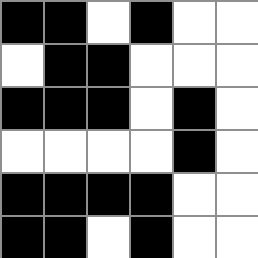[["black", "black", "white", "black", "white", "white"], ["white", "black", "black", "white", "white", "white"], ["black", "black", "black", "white", "black", "white"], ["white", "white", "white", "white", "black", "white"], ["black", "black", "black", "black", "white", "white"], ["black", "black", "white", "black", "white", "white"]]